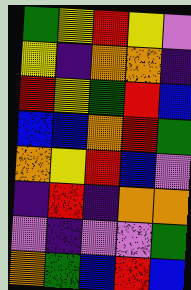[["green", "yellow", "red", "yellow", "violet"], ["yellow", "indigo", "orange", "orange", "indigo"], ["red", "yellow", "green", "red", "blue"], ["blue", "blue", "orange", "red", "green"], ["orange", "yellow", "red", "blue", "violet"], ["indigo", "red", "indigo", "orange", "orange"], ["violet", "indigo", "violet", "violet", "green"], ["orange", "green", "blue", "red", "blue"]]